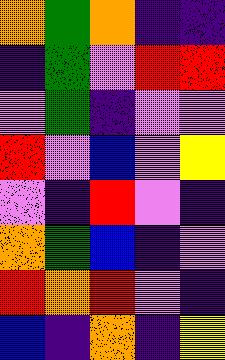[["orange", "green", "orange", "indigo", "indigo"], ["indigo", "green", "violet", "red", "red"], ["violet", "green", "indigo", "violet", "violet"], ["red", "violet", "blue", "violet", "yellow"], ["violet", "indigo", "red", "violet", "indigo"], ["orange", "green", "blue", "indigo", "violet"], ["red", "orange", "red", "violet", "indigo"], ["blue", "indigo", "orange", "indigo", "yellow"]]